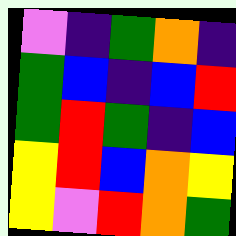[["violet", "indigo", "green", "orange", "indigo"], ["green", "blue", "indigo", "blue", "red"], ["green", "red", "green", "indigo", "blue"], ["yellow", "red", "blue", "orange", "yellow"], ["yellow", "violet", "red", "orange", "green"]]